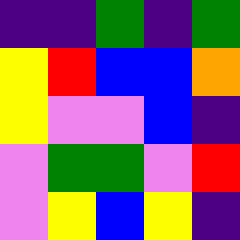[["indigo", "indigo", "green", "indigo", "green"], ["yellow", "red", "blue", "blue", "orange"], ["yellow", "violet", "violet", "blue", "indigo"], ["violet", "green", "green", "violet", "red"], ["violet", "yellow", "blue", "yellow", "indigo"]]